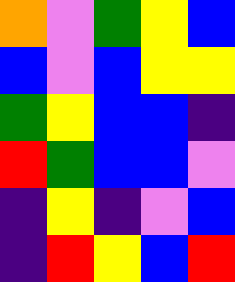[["orange", "violet", "green", "yellow", "blue"], ["blue", "violet", "blue", "yellow", "yellow"], ["green", "yellow", "blue", "blue", "indigo"], ["red", "green", "blue", "blue", "violet"], ["indigo", "yellow", "indigo", "violet", "blue"], ["indigo", "red", "yellow", "blue", "red"]]